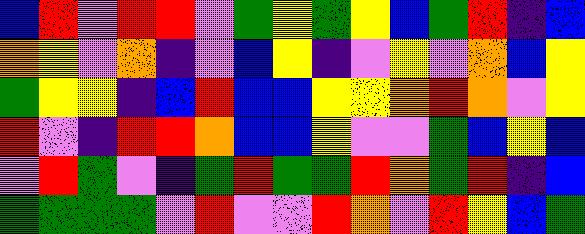[["blue", "red", "violet", "red", "red", "violet", "green", "yellow", "green", "yellow", "blue", "green", "red", "indigo", "blue"], ["orange", "yellow", "violet", "orange", "indigo", "violet", "blue", "yellow", "indigo", "violet", "yellow", "violet", "orange", "blue", "yellow"], ["green", "yellow", "yellow", "indigo", "blue", "red", "blue", "blue", "yellow", "yellow", "orange", "red", "orange", "violet", "yellow"], ["red", "violet", "indigo", "red", "red", "orange", "blue", "blue", "yellow", "violet", "violet", "green", "blue", "yellow", "blue"], ["violet", "red", "green", "violet", "indigo", "green", "red", "green", "green", "red", "orange", "green", "red", "indigo", "blue"], ["green", "green", "green", "green", "violet", "red", "violet", "violet", "red", "orange", "violet", "red", "yellow", "blue", "green"]]